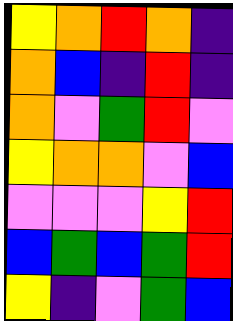[["yellow", "orange", "red", "orange", "indigo"], ["orange", "blue", "indigo", "red", "indigo"], ["orange", "violet", "green", "red", "violet"], ["yellow", "orange", "orange", "violet", "blue"], ["violet", "violet", "violet", "yellow", "red"], ["blue", "green", "blue", "green", "red"], ["yellow", "indigo", "violet", "green", "blue"]]